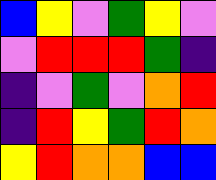[["blue", "yellow", "violet", "green", "yellow", "violet"], ["violet", "red", "red", "red", "green", "indigo"], ["indigo", "violet", "green", "violet", "orange", "red"], ["indigo", "red", "yellow", "green", "red", "orange"], ["yellow", "red", "orange", "orange", "blue", "blue"]]